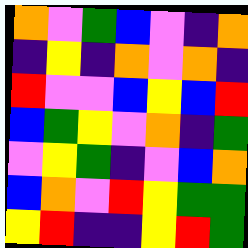[["orange", "violet", "green", "blue", "violet", "indigo", "orange"], ["indigo", "yellow", "indigo", "orange", "violet", "orange", "indigo"], ["red", "violet", "violet", "blue", "yellow", "blue", "red"], ["blue", "green", "yellow", "violet", "orange", "indigo", "green"], ["violet", "yellow", "green", "indigo", "violet", "blue", "orange"], ["blue", "orange", "violet", "red", "yellow", "green", "green"], ["yellow", "red", "indigo", "indigo", "yellow", "red", "green"]]